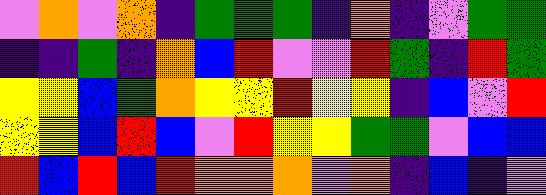[["violet", "orange", "violet", "orange", "indigo", "green", "green", "green", "indigo", "orange", "indigo", "violet", "green", "green"], ["indigo", "indigo", "green", "indigo", "orange", "blue", "red", "violet", "violet", "red", "green", "indigo", "red", "green"], ["yellow", "yellow", "blue", "green", "orange", "yellow", "yellow", "red", "yellow", "yellow", "indigo", "blue", "violet", "red"], ["yellow", "yellow", "blue", "red", "blue", "violet", "red", "yellow", "yellow", "green", "green", "violet", "blue", "blue"], ["red", "blue", "red", "blue", "red", "orange", "orange", "orange", "violet", "orange", "indigo", "blue", "indigo", "violet"]]